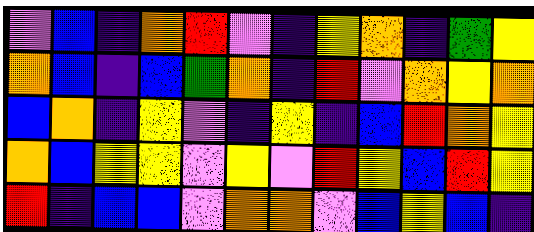[["violet", "blue", "indigo", "orange", "red", "violet", "indigo", "yellow", "orange", "indigo", "green", "yellow"], ["orange", "blue", "indigo", "blue", "green", "orange", "indigo", "red", "violet", "orange", "yellow", "orange"], ["blue", "orange", "indigo", "yellow", "violet", "indigo", "yellow", "indigo", "blue", "red", "orange", "yellow"], ["orange", "blue", "yellow", "yellow", "violet", "yellow", "violet", "red", "yellow", "blue", "red", "yellow"], ["red", "indigo", "blue", "blue", "violet", "orange", "orange", "violet", "blue", "yellow", "blue", "indigo"]]